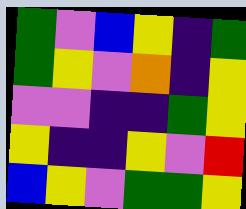[["green", "violet", "blue", "yellow", "indigo", "green"], ["green", "yellow", "violet", "orange", "indigo", "yellow"], ["violet", "violet", "indigo", "indigo", "green", "yellow"], ["yellow", "indigo", "indigo", "yellow", "violet", "red"], ["blue", "yellow", "violet", "green", "green", "yellow"]]